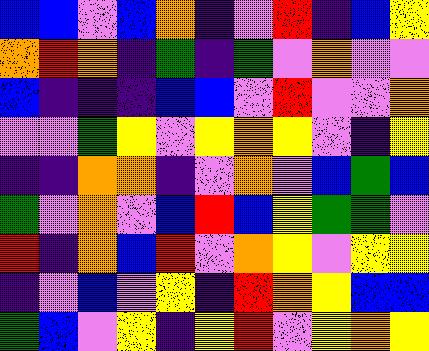[["blue", "blue", "violet", "blue", "orange", "indigo", "violet", "red", "indigo", "blue", "yellow"], ["orange", "red", "orange", "indigo", "green", "indigo", "green", "violet", "orange", "violet", "violet"], ["blue", "indigo", "indigo", "indigo", "blue", "blue", "violet", "red", "violet", "violet", "orange"], ["violet", "violet", "green", "yellow", "violet", "yellow", "orange", "yellow", "violet", "indigo", "yellow"], ["indigo", "indigo", "orange", "orange", "indigo", "violet", "orange", "violet", "blue", "green", "blue"], ["green", "violet", "orange", "violet", "blue", "red", "blue", "yellow", "green", "green", "violet"], ["red", "indigo", "orange", "blue", "red", "violet", "orange", "yellow", "violet", "yellow", "yellow"], ["indigo", "violet", "blue", "violet", "yellow", "indigo", "red", "orange", "yellow", "blue", "blue"], ["green", "blue", "violet", "yellow", "indigo", "yellow", "red", "violet", "yellow", "orange", "yellow"]]